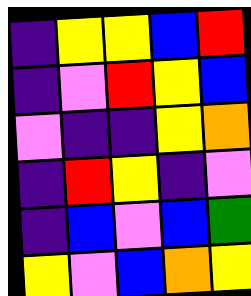[["indigo", "yellow", "yellow", "blue", "red"], ["indigo", "violet", "red", "yellow", "blue"], ["violet", "indigo", "indigo", "yellow", "orange"], ["indigo", "red", "yellow", "indigo", "violet"], ["indigo", "blue", "violet", "blue", "green"], ["yellow", "violet", "blue", "orange", "yellow"]]